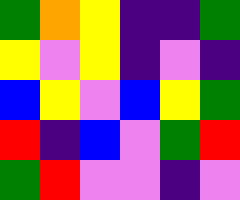[["green", "orange", "yellow", "indigo", "indigo", "green"], ["yellow", "violet", "yellow", "indigo", "violet", "indigo"], ["blue", "yellow", "violet", "blue", "yellow", "green"], ["red", "indigo", "blue", "violet", "green", "red"], ["green", "red", "violet", "violet", "indigo", "violet"]]